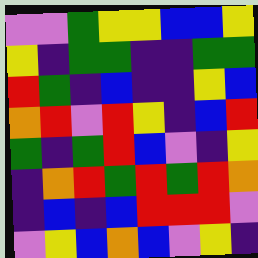[["violet", "violet", "green", "yellow", "yellow", "blue", "blue", "yellow"], ["yellow", "indigo", "green", "green", "indigo", "indigo", "green", "green"], ["red", "green", "indigo", "blue", "indigo", "indigo", "yellow", "blue"], ["orange", "red", "violet", "red", "yellow", "indigo", "blue", "red"], ["green", "indigo", "green", "red", "blue", "violet", "indigo", "yellow"], ["indigo", "orange", "red", "green", "red", "green", "red", "orange"], ["indigo", "blue", "indigo", "blue", "red", "red", "red", "violet"], ["violet", "yellow", "blue", "orange", "blue", "violet", "yellow", "indigo"]]